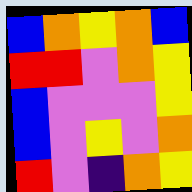[["blue", "orange", "yellow", "orange", "blue"], ["red", "red", "violet", "orange", "yellow"], ["blue", "violet", "violet", "violet", "yellow"], ["blue", "violet", "yellow", "violet", "orange"], ["red", "violet", "indigo", "orange", "yellow"]]